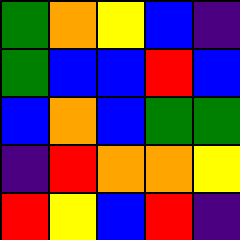[["green", "orange", "yellow", "blue", "indigo"], ["green", "blue", "blue", "red", "blue"], ["blue", "orange", "blue", "green", "green"], ["indigo", "red", "orange", "orange", "yellow"], ["red", "yellow", "blue", "red", "indigo"]]